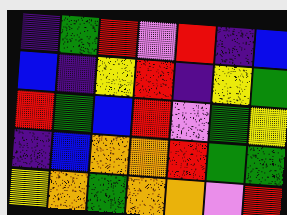[["indigo", "green", "red", "violet", "red", "indigo", "blue"], ["blue", "indigo", "yellow", "red", "indigo", "yellow", "green"], ["red", "green", "blue", "red", "violet", "green", "yellow"], ["indigo", "blue", "orange", "orange", "red", "green", "green"], ["yellow", "orange", "green", "orange", "orange", "violet", "red"]]